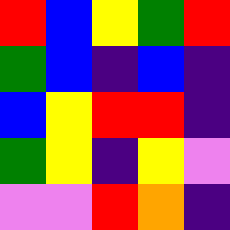[["red", "blue", "yellow", "green", "red"], ["green", "blue", "indigo", "blue", "indigo"], ["blue", "yellow", "red", "red", "indigo"], ["green", "yellow", "indigo", "yellow", "violet"], ["violet", "violet", "red", "orange", "indigo"]]